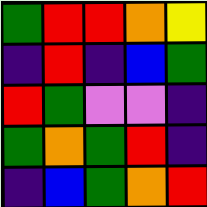[["green", "red", "red", "orange", "yellow"], ["indigo", "red", "indigo", "blue", "green"], ["red", "green", "violet", "violet", "indigo"], ["green", "orange", "green", "red", "indigo"], ["indigo", "blue", "green", "orange", "red"]]